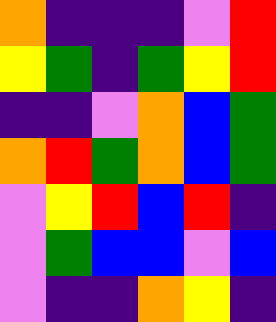[["orange", "indigo", "indigo", "indigo", "violet", "red"], ["yellow", "green", "indigo", "green", "yellow", "red"], ["indigo", "indigo", "violet", "orange", "blue", "green"], ["orange", "red", "green", "orange", "blue", "green"], ["violet", "yellow", "red", "blue", "red", "indigo"], ["violet", "green", "blue", "blue", "violet", "blue"], ["violet", "indigo", "indigo", "orange", "yellow", "indigo"]]